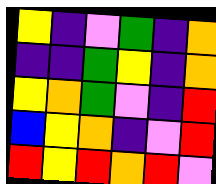[["yellow", "indigo", "violet", "green", "indigo", "orange"], ["indigo", "indigo", "green", "yellow", "indigo", "orange"], ["yellow", "orange", "green", "violet", "indigo", "red"], ["blue", "yellow", "orange", "indigo", "violet", "red"], ["red", "yellow", "red", "orange", "red", "violet"]]